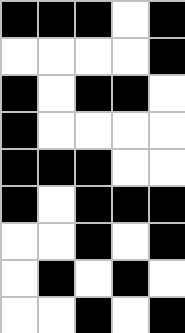[["black", "black", "black", "white", "black"], ["white", "white", "white", "white", "black"], ["black", "white", "black", "black", "white"], ["black", "white", "white", "white", "white"], ["black", "black", "black", "white", "white"], ["black", "white", "black", "black", "black"], ["white", "white", "black", "white", "black"], ["white", "black", "white", "black", "white"], ["white", "white", "black", "white", "black"]]